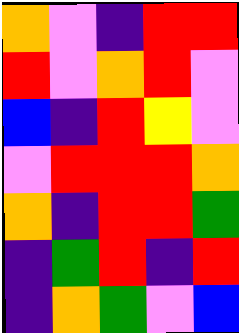[["orange", "violet", "indigo", "red", "red"], ["red", "violet", "orange", "red", "violet"], ["blue", "indigo", "red", "yellow", "violet"], ["violet", "red", "red", "red", "orange"], ["orange", "indigo", "red", "red", "green"], ["indigo", "green", "red", "indigo", "red"], ["indigo", "orange", "green", "violet", "blue"]]